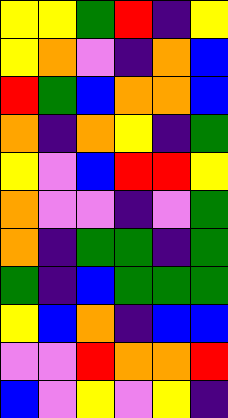[["yellow", "yellow", "green", "red", "indigo", "yellow"], ["yellow", "orange", "violet", "indigo", "orange", "blue"], ["red", "green", "blue", "orange", "orange", "blue"], ["orange", "indigo", "orange", "yellow", "indigo", "green"], ["yellow", "violet", "blue", "red", "red", "yellow"], ["orange", "violet", "violet", "indigo", "violet", "green"], ["orange", "indigo", "green", "green", "indigo", "green"], ["green", "indigo", "blue", "green", "green", "green"], ["yellow", "blue", "orange", "indigo", "blue", "blue"], ["violet", "violet", "red", "orange", "orange", "red"], ["blue", "violet", "yellow", "violet", "yellow", "indigo"]]